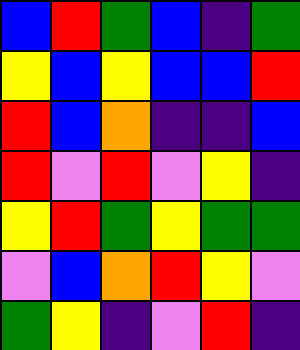[["blue", "red", "green", "blue", "indigo", "green"], ["yellow", "blue", "yellow", "blue", "blue", "red"], ["red", "blue", "orange", "indigo", "indigo", "blue"], ["red", "violet", "red", "violet", "yellow", "indigo"], ["yellow", "red", "green", "yellow", "green", "green"], ["violet", "blue", "orange", "red", "yellow", "violet"], ["green", "yellow", "indigo", "violet", "red", "indigo"]]